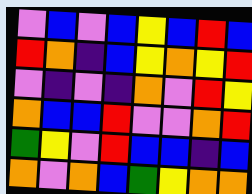[["violet", "blue", "violet", "blue", "yellow", "blue", "red", "blue"], ["red", "orange", "indigo", "blue", "yellow", "orange", "yellow", "red"], ["violet", "indigo", "violet", "indigo", "orange", "violet", "red", "yellow"], ["orange", "blue", "blue", "red", "violet", "violet", "orange", "red"], ["green", "yellow", "violet", "red", "blue", "blue", "indigo", "blue"], ["orange", "violet", "orange", "blue", "green", "yellow", "orange", "orange"]]